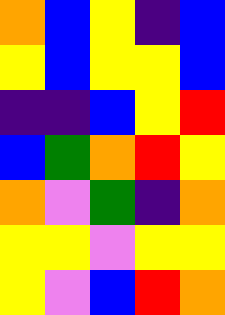[["orange", "blue", "yellow", "indigo", "blue"], ["yellow", "blue", "yellow", "yellow", "blue"], ["indigo", "indigo", "blue", "yellow", "red"], ["blue", "green", "orange", "red", "yellow"], ["orange", "violet", "green", "indigo", "orange"], ["yellow", "yellow", "violet", "yellow", "yellow"], ["yellow", "violet", "blue", "red", "orange"]]